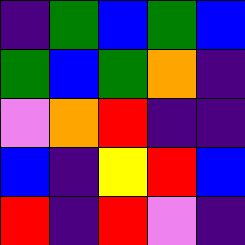[["indigo", "green", "blue", "green", "blue"], ["green", "blue", "green", "orange", "indigo"], ["violet", "orange", "red", "indigo", "indigo"], ["blue", "indigo", "yellow", "red", "blue"], ["red", "indigo", "red", "violet", "indigo"]]